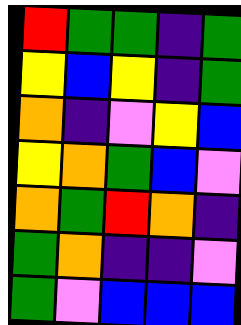[["red", "green", "green", "indigo", "green"], ["yellow", "blue", "yellow", "indigo", "green"], ["orange", "indigo", "violet", "yellow", "blue"], ["yellow", "orange", "green", "blue", "violet"], ["orange", "green", "red", "orange", "indigo"], ["green", "orange", "indigo", "indigo", "violet"], ["green", "violet", "blue", "blue", "blue"]]